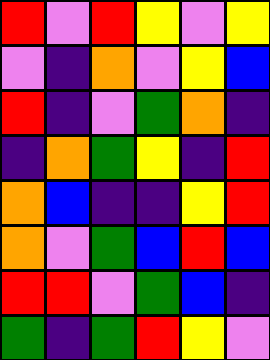[["red", "violet", "red", "yellow", "violet", "yellow"], ["violet", "indigo", "orange", "violet", "yellow", "blue"], ["red", "indigo", "violet", "green", "orange", "indigo"], ["indigo", "orange", "green", "yellow", "indigo", "red"], ["orange", "blue", "indigo", "indigo", "yellow", "red"], ["orange", "violet", "green", "blue", "red", "blue"], ["red", "red", "violet", "green", "blue", "indigo"], ["green", "indigo", "green", "red", "yellow", "violet"]]